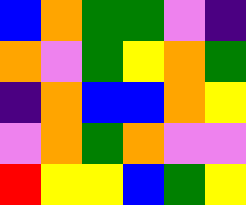[["blue", "orange", "green", "green", "violet", "indigo"], ["orange", "violet", "green", "yellow", "orange", "green"], ["indigo", "orange", "blue", "blue", "orange", "yellow"], ["violet", "orange", "green", "orange", "violet", "violet"], ["red", "yellow", "yellow", "blue", "green", "yellow"]]